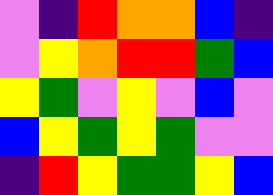[["violet", "indigo", "red", "orange", "orange", "blue", "indigo"], ["violet", "yellow", "orange", "red", "red", "green", "blue"], ["yellow", "green", "violet", "yellow", "violet", "blue", "violet"], ["blue", "yellow", "green", "yellow", "green", "violet", "violet"], ["indigo", "red", "yellow", "green", "green", "yellow", "blue"]]